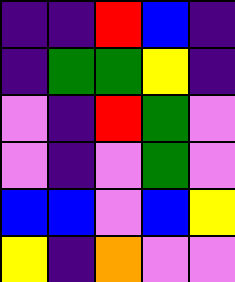[["indigo", "indigo", "red", "blue", "indigo"], ["indigo", "green", "green", "yellow", "indigo"], ["violet", "indigo", "red", "green", "violet"], ["violet", "indigo", "violet", "green", "violet"], ["blue", "blue", "violet", "blue", "yellow"], ["yellow", "indigo", "orange", "violet", "violet"]]